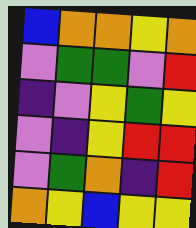[["blue", "orange", "orange", "yellow", "orange"], ["violet", "green", "green", "violet", "red"], ["indigo", "violet", "yellow", "green", "yellow"], ["violet", "indigo", "yellow", "red", "red"], ["violet", "green", "orange", "indigo", "red"], ["orange", "yellow", "blue", "yellow", "yellow"]]